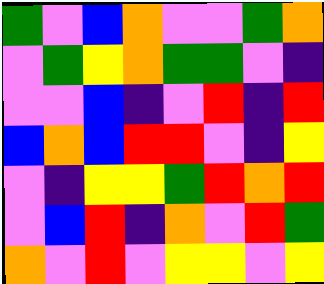[["green", "violet", "blue", "orange", "violet", "violet", "green", "orange"], ["violet", "green", "yellow", "orange", "green", "green", "violet", "indigo"], ["violet", "violet", "blue", "indigo", "violet", "red", "indigo", "red"], ["blue", "orange", "blue", "red", "red", "violet", "indigo", "yellow"], ["violet", "indigo", "yellow", "yellow", "green", "red", "orange", "red"], ["violet", "blue", "red", "indigo", "orange", "violet", "red", "green"], ["orange", "violet", "red", "violet", "yellow", "yellow", "violet", "yellow"]]